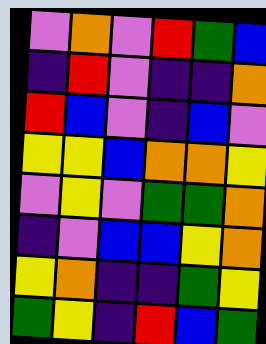[["violet", "orange", "violet", "red", "green", "blue"], ["indigo", "red", "violet", "indigo", "indigo", "orange"], ["red", "blue", "violet", "indigo", "blue", "violet"], ["yellow", "yellow", "blue", "orange", "orange", "yellow"], ["violet", "yellow", "violet", "green", "green", "orange"], ["indigo", "violet", "blue", "blue", "yellow", "orange"], ["yellow", "orange", "indigo", "indigo", "green", "yellow"], ["green", "yellow", "indigo", "red", "blue", "green"]]